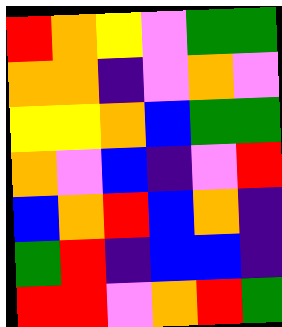[["red", "orange", "yellow", "violet", "green", "green"], ["orange", "orange", "indigo", "violet", "orange", "violet"], ["yellow", "yellow", "orange", "blue", "green", "green"], ["orange", "violet", "blue", "indigo", "violet", "red"], ["blue", "orange", "red", "blue", "orange", "indigo"], ["green", "red", "indigo", "blue", "blue", "indigo"], ["red", "red", "violet", "orange", "red", "green"]]